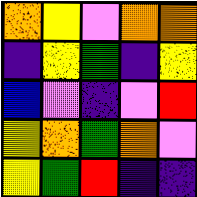[["orange", "yellow", "violet", "orange", "orange"], ["indigo", "yellow", "green", "indigo", "yellow"], ["blue", "violet", "indigo", "violet", "red"], ["yellow", "orange", "green", "orange", "violet"], ["yellow", "green", "red", "indigo", "indigo"]]